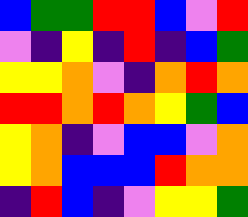[["blue", "green", "green", "red", "red", "blue", "violet", "red"], ["violet", "indigo", "yellow", "indigo", "red", "indigo", "blue", "green"], ["yellow", "yellow", "orange", "violet", "indigo", "orange", "red", "orange"], ["red", "red", "orange", "red", "orange", "yellow", "green", "blue"], ["yellow", "orange", "indigo", "violet", "blue", "blue", "violet", "orange"], ["yellow", "orange", "blue", "blue", "blue", "red", "orange", "orange"], ["indigo", "red", "blue", "indigo", "violet", "yellow", "yellow", "green"]]